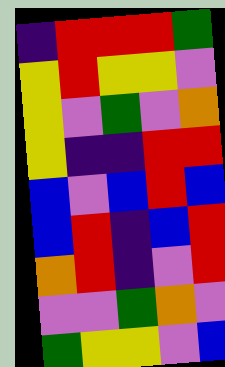[["indigo", "red", "red", "red", "green"], ["yellow", "red", "yellow", "yellow", "violet"], ["yellow", "violet", "green", "violet", "orange"], ["yellow", "indigo", "indigo", "red", "red"], ["blue", "violet", "blue", "red", "blue"], ["blue", "red", "indigo", "blue", "red"], ["orange", "red", "indigo", "violet", "red"], ["violet", "violet", "green", "orange", "violet"], ["green", "yellow", "yellow", "violet", "blue"]]